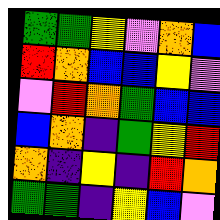[["green", "green", "yellow", "violet", "orange", "blue"], ["red", "orange", "blue", "blue", "yellow", "violet"], ["violet", "red", "orange", "green", "blue", "blue"], ["blue", "orange", "indigo", "green", "yellow", "red"], ["orange", "indigo", "yellow", "indigo", "red", "orange"], ["green", "green", "indigo", "yellow", "blue", "violet"]]